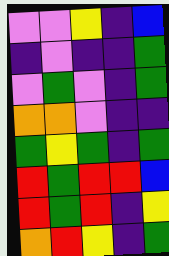[["violet", "violet", "yellow", "indigo", "blue"], ["indigo", "violet", "indigo", "indigo", "green"], ["violet", "green", "violet", "indigo", "green"], ["orange", "orange", "violet", "indigo", "indigo"], ["green", "yellow", "green", "indigo", "green"], ["red", "green", "red", "red", "blue"], ["red", "green", "red", "indigo", "yellow"], ["orange", "red", "yellow", "indigo", "green"]]